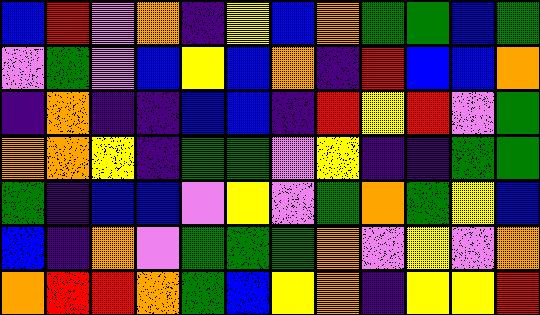[["blue", "red", "violet", "orange", "indigo", "yellow", "blue", "orange", "green", "green", "blue", "green"], ["violet", "green", "violet", "blue", "yellow", "blue", "orange", "indigo", "red", "blue", "blue", "orange"], ["indigo", "orange", "indigo", "indigo", "blue", "blue", "indigo", "red", "yellow", "red", "violet", "green"], ["orange", "orange", "yellow", "indigo", "green", "green", "violet", "yellow", "indigo", "indigo", "green", "green"], ["green", "indigo", "blue", "blue", "violet", "yellow", "violet", "green", "orange", "green", "yellow", "blue"], ["blue", "indigo", "orange", "violet", "green", "green", "green", "orange", "violet", "yellow", "violet", "orange"], ["orange", "red", "red", "orange", "green", "blue", "yellow", "orange", "indigo", "yellow", "yellow", "red"]]